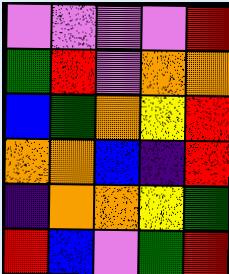[["violet", "violet", "violet", "violet", "red"], ["green", "red", "violet", "orange", "orange"], ["blue", "green", "orange", "yellow", "red"], ["orange", "orange", "blue", "indigo", "red"], ["indigo", "orange", "orange", "yellow", "green"], ["red", "blue", "violet", "green", "red"]]